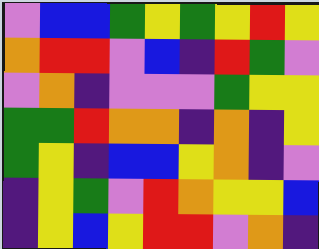[["violet", "blue", "blue", "green", "yellow", "green", "yellow", "red", "yellow"], ["orange", "red", "red", "violet", "blue", "indigo", "red", "green", "violet"], ["violet", "orange", "indigo", "violet", "violet", "violet", "green", "yellow", "yellow"], ["green", "green", "red", "orange", "orange", "indigo", "orange", "indigo", "yellow"], ["green", "yellow", "indigo", "blue", "blue", "yellow", "orange", "indigo", "violet"], ["indigo", "yellow", "green", "violet", "red", "orange", "yellow", "yellow", "blue"], ["indigo", "yellow", "blue", "yellow", "red", "red", "violet", "orange", "indigo"]]